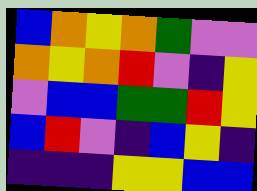[["blue", "orange", "yellow", "orange", "green", "violet", "violet"], ["orange", "yellow", "orange", "red", "violet", "indigo", "yellow"], ["violet", "blue", "blue", "green", "green", "red", "yellow"], ["blue", "red", "violet", "indigo", "blue", "yellow", "indigo"], ["indigo", "indigo", "indigo", "yellow", "yellow", "blue", "blue"]]